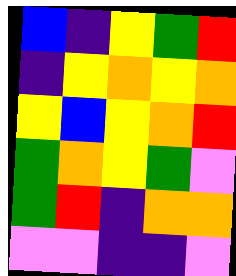[["blue", "indigo", "yellow", "green", "red"], ["indigo", "yellow", "orange", "yellow", "orange"], ["yellow", "blue", "yellow", "orange", "red"], ["green", "orange", "yellow", "green", "violet"], ["green", "red", "indigo", "orange", "orange"], ["violet", "violet", "indigo", "indigo", "violet"]]